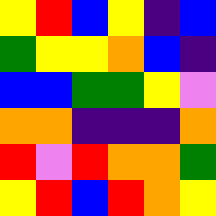[["yellow", "red", "blue", "yellow", "indigo", "blue"], ["green", "yellow", "yellow", "orange", "blue", "indigo"], ["blue", "blue", "green", "green", "yellow", "violet"], ["orange", "orange", "indigo", "indigo", "indigo", "orange"], ["red", "violet", "red", "orange", "orange", "green"], ["yellow", "red", "blue", "red", "orange", "yellow"]]